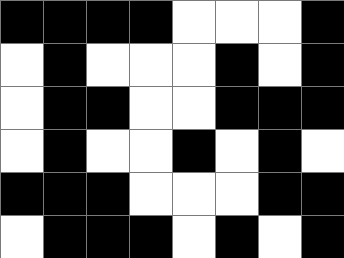[["black", "black", "black", "black", "white", "white", "white", "black"], ["white", "black", "white", "white", "white", "black", "white", "black"], ["white", "black", "black", "white", "white", "black", "black", "black"], ["white", "black", "white", "white", "black", "white", "black", "white"], ["black", "black", "black", "white", "white", "white", "black", "black"], ["white", "black", "black", "black", "white", "black", "white", "black"]]